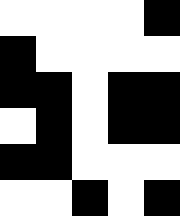[["white", "white", "white", "white", "black"], ["black", "white", "white", "white", "white"], ["black", "black", "white", "black", "black"], ["white", "black", "white", "black", "black"], ["black", "black", "white", "white", "white"], ["white", "white", "black", "white", "black"]]